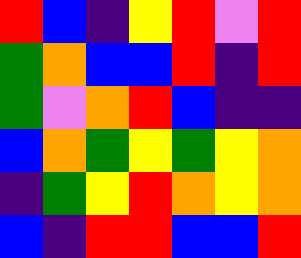[["red", "blue", "indigo", "yellow", "red", "violet", "red"], ["green", "orange", "blue", "blue", "red", "indigo", "red"], ["green", "violet", "orange", "red", "blue", "indigo", "indigo"], ["blue", "orange", "green", "yellow", "green", "yellow", "orange"], ["indigo", "green", "yellow", "red", "orange", "yellow", "orange"], ["blue", "indigo", "red", "red", "blue", "blue", "red"]]